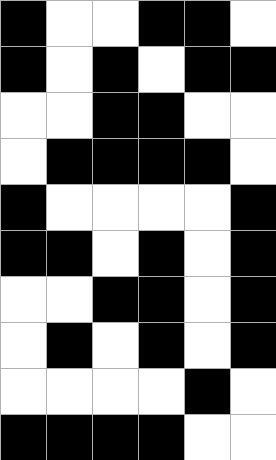[["black", "white", "white", "black", "black", "white"], ["black", "white", "black", "white", "black", "black"], ["white", "white", "black", "black", "white", "white"], ["white", "black", "black", "black", "black", "white"], ["black", "white", "white", "white", "white", "black"], ["black", "black", "white", "black", "white", "black"], ["white", "white", "black", "black", "white", "black"], ["white", "black", "white", "black", "white", "black"], ["white", "white", "white", "white", "black", "white"], ["black", "black", "black", "black", "white", "white"]]